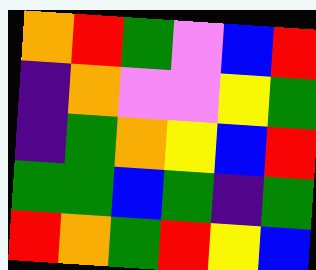[["orange", "red", "green", "violet", "blue", "red"], ["indigo", "orange", "violet", "violet", "yellow", "green"], ["indigo", "green", "orange", "yellow", "blue", "red"], ["green", "green", "blue", "green", "indigo", "green"], ["red", "orange", "green", "red", "yellow", "blue"]]